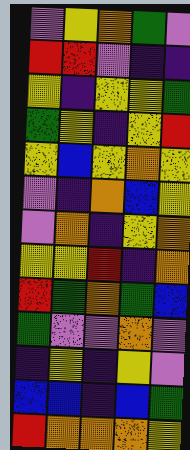[["violet", "yellow", "orange", "green", "violet"], ["red", "red", "violet", "indigo", "indigo"], ["yellow", "indigo", "yellow", "yellow", "green"], ["green", "yellow", "indigo", "yellow", "red"], ["yellow", "blue", "yellow", "orange", "yellow"], ["violet", "indigo", "orange", "blue", "yellow"], ["violet", "orange", "indigo", "yellow", "orange"], ["yellow", "yellow", "red", "indigo", "orange"], ["red", "green", "orange", "green", "blue"], ["green", "violet", "violet", "orange", "violet"], ["indigo", "yellow", "indigo", "yellow", "violet"], ["blue", "blue", "indigo", "blue", "green"], ["red", "orange", "orange", "orange", "yellow"]]